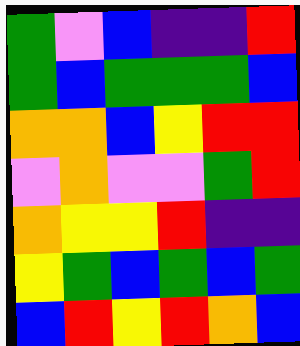[["green", "violet", "blue", "indigo", "indigo", "red"], ["green", "blue", "green", "green", "green", "blue"], ["orange", "orange", "blue", "yellow", "red", "red"], ["violet", "orange", "violet", "violet", "green", "red"], ["orange", "yellow", "yellow", "red", "indigo", "indigo"], ["yellow", "green", "blue", "green", "blue", "green"], ["blue", "red", "yellow", "red", "orange", "blue"]]